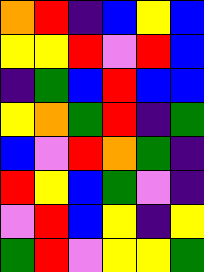[["orange", "red", "indigo", "blue", "yellow", "blue"], ["yellow", "yellow", "red", "violet", "red", "blue"], ["indigo", "green", "blue", "red", "blue", "blue"], ["yellow", "orange", "green", "red", "indigo", "green"], ["blue", "violet", "red", "orange", "green", "indigo"], ["red", "yellow", "blue", "green", "violet", "indigo"], ["violet", "red", "blue", "yellow", "indigo", "yellow"], ["green", "red", "violet", "yellow", "yellow", "green"]]